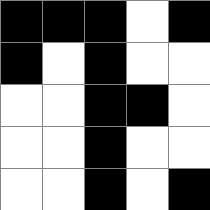[["black", "black", "black", "white", "black"], ["black", "white", "black", "white", "white"], ["white", "white", "black", "black", "white"], ["white", "white", "black", "white", "white"], ["white", "white", "black", "white", "black"]]